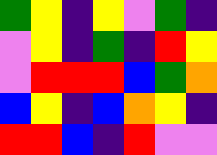[["green", "yellow", "indigo", "yellow", "violet", "green", "indigo"], ["violet", "yellow", "indigo", "green", "indigo", "red", "yellow"], ["violet", "red", "red", "red", "blue", "green", "orange"], ["blue", "yellow", "indigo", "blue", "orange", "yellow", "indigo"], ["red", "red", "blue", "indigo", "red", "violet", "violet"]]